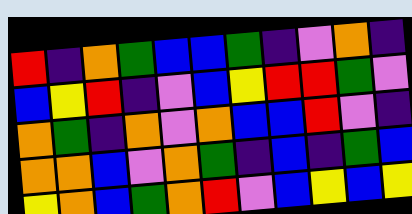[["red", "indigo", "orange", "green", "blue", "blue", "green", "indigo", "violet", "orange", "indigo"], ["blue", "yellow", "red", "indigo", "violet", "blue", "yellow", "red", "red", "green", "violet"], ["orange", "green", "indigo", "orange", "violet", "orange", "blue", "blue", "red", "violet", "indigo"], ["orange", "orange", "blue", "violet", "orange", "green", "indigo", "blue", "indigo", "green", "blue"], ["yellow", "orange", "blue", "green", "orange", "red", "violet", "blue", "yellow", "blue", "yellow"]]